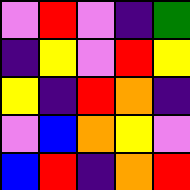[["violet", "red", "violet", "indigo", "green"], ["indigo", "yellow", "violet", "red", "yellow"], ["yellow", "indigo", "red", "orange", "indigo"], ["violet", "blue", "orange", "yellow", "violet"], ["blue", "red", "indigo", "orange", "red"]]